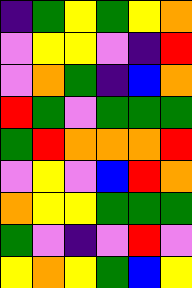[["indigo", "green", "yellow", "green", "yellow", "orange"], ["violet", "yellow", "yellow", "violet", "indigo", "red"], ["violet", "orange", "green", "indigo", "blue", "orange"], ["red", "green", "violet", "green", "green", "green"], ["green", "red", "orange", "orange", "orange", "red"], ["violet", "yellow", "violet", "blue", "red", "orange"], ["orange", "yellow", "yellow", "green", "green", "green"], ["green", "violet", "indigo", "violet", "red", "violet"], ["yellow", "orange", "yellow", "green", "blue", "yellow"]]